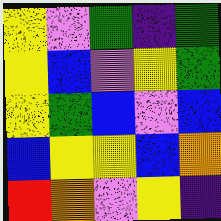[["yellow", "violet", "green", "indigo", "green"], ["yellow", "blue", "violet", "yellow", "green"], ["yellow", "green", "blue", "violet", "blue"], ["blue", "yellow", "yellow", "blue", "orange"], ["red", "orange", "violet", "yellow", "indigo"]]